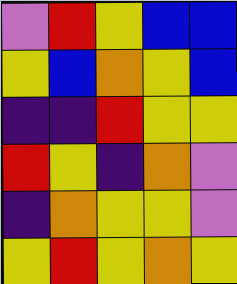[["violet", "red", "yellow", "blue", "blue"], ["yellow", "blue", "orange", "yellow", "blue"], ["indigo", "indigo", "red", "yellow", "yellow"], ["red", "yellow", "indigo", "orange", "violet"], ["indigo", "orange", "yellow", "yellow", "violet"], ["yellow", "red", "yellow", "orange", "yellow"]]